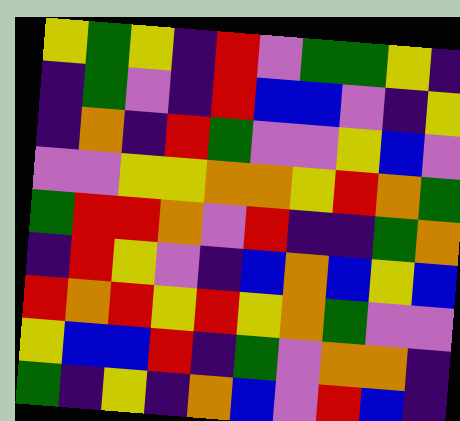[["yellow", "green", "yellow", "indigo", "red", "violet", "green", "green", "yellow", "indigo"], ["indigo", "green", "violet", "indigo", "red", "blue", "blue", "violet", "indigo", "yellow"], ["indigo", "orange", "indigo", "red", "green", "violet", "violet", "yellow", "blue", "violet"], ["violet", "violet", "yellow", "yellow", "orange", "orange", "yellow", "red", "orange", "green"], ["green", "red", "red", "orange", "violet", "red", "indigo", "indigo", "green", "orange"], ["indigo", "red", "yellow", "violet", "indigo", "blue", "orange", "blue", "yellow", "blue"], ["red", "orange", "red", "yellow", "red", "yellow", "orange", "green", "violet", "violet"], ["yellow", "blue", "blue", "red", "indigo", "green", "violet", "orange", "orange", "indigo"], ["green", "indigo", "yellow", "indigo", "orange", "blue", "violet", "red", "blue", "indigo"]]